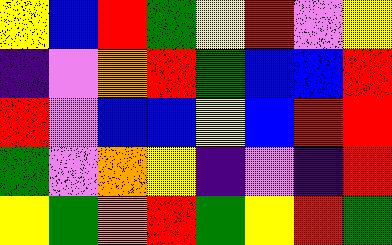[["yellow", "blue", "red", "green", "yellow", "red", "violet", "yellow"], ["indigo", "violet", "orange", "red", "green", "blue", "blue", "red"], ["red", "violet", "blue", "blue", "yellow", "blue", "red", "red"], ["green", "violet", "orange", "yellow", "indigo", "violet", "indigo", "red"], ["yellow", "green", "orange", "red", "green", "yellow", "red", "green"]]